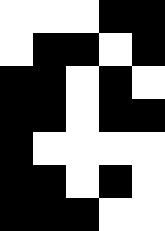[["white", "white", "white", "black", "black"], ["white", "black", "black", "white", "black"], ["black", "black", "white", "black", "white"], ["black", "black", "white", "black", "black"], ["black", "white", "white", "white", "white"], ["black", "black", "white", "black", "white"], ["black", "black", "black", "white", "white"]]